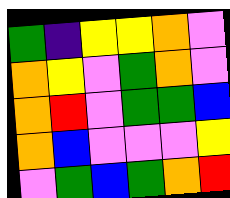[["green", "indigo", "yellow", "yellow", "orange", "violet"], ["orange", "yellow", "violet", "green", "orange", "violet"], ["orange", "red", "violet", "green", "green", "blue"], ["orange", "blue", "violet", "violet", "violet", "yellow"], ["violet", "green", "blue", "green", "orange", "red"]]